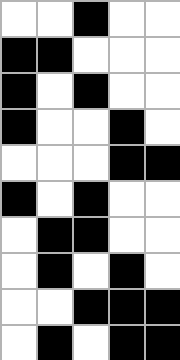[["white", "white", "black", "white", "white"], ["black", "black", "white", "white", "white"], ["black", "white", "black", "white", "white"], ["black", "white", "white", "black", "white"], ["white", "white", "white", "black", "black"], ["black", "white", "black", "white", "white"], ["white", "black", "black", "white", "white"], ["white", "black", "white", "black", "white"], ["white", "white", "black", "black", "black"], ["white", "black", "white", "black", "black"]]